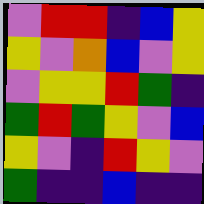[["violet", "red", "red", "indigo", "blue", "yellow"], ["yellow", "violet", "orange", "blue", "violet", "yellow"], ["violet", "yellow", "yellow", "red", "green", "indigo"], ["green", "red", "green", "yellow", "violet", "blue"], ["yellow", "violet", "indigo", "red", "yellow", "violet"], ["green", "indigo", "indigo", "blue", "indigo", "indigo"]]